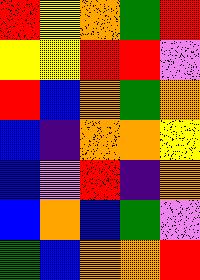[["red", "yellow", "orange", "green", "red"], ["yellow", "yellow", "red", "red", "violet"], ["red", "blue", "orange", "green", "orange"], ["blue", "indigo", "orange", "orange", "yellow"], ["blue", "violet", "red", "indigo", "orange"], ["blue", "orange", "blue", "green", "violet"], ["green", "blue", "orange", "orange", "red"]]